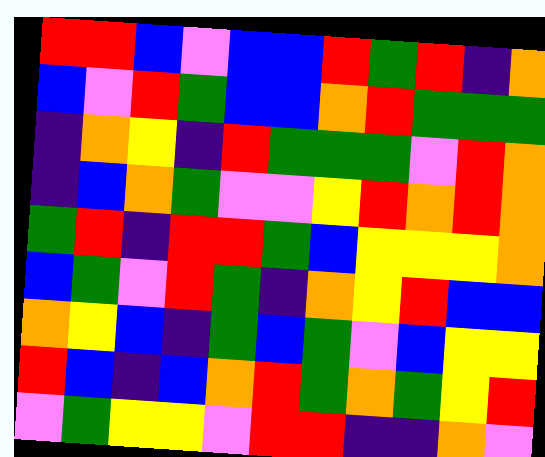[["red", "red", "blue", "violet", "blue", "blue", "red", "green", "red", "indigo", "orange"], ["blue", "violet", "red", "green", "blue", "blue", "orange", "red", "green", "green", "green"], ["indigo", "orange", "yellow", "indigo", "red", "green", "green", "green", "violet", "red", "orange"], ["indigo", "blue", "orange", "green", "violet", "violet", "yellow", "red", "orange", "red", "orange"], ["green", "red", "indigo", "red", "red", "green", "blue", "yellow", "yellow", "yellow", "orange"], ["blue", "green", "violet", "red", "green", "indigo", "orange", "yellow", "red", "blue", "blue"], ["orange", "yellow", "blue", "indigo", "green", "blue", "green", "violet", "blue", "yellow", "yellow"], ["red", "blue", "indigo", "blue", "orange", "red", "green", "orange", "green", "yellow", "red"], ["violet", "green", "yellow", "yellow", "violet", "red", "red", "indigo", "indigo", "orange", "violet"]]